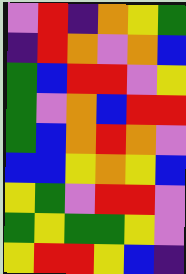[["violet", "red", "indigo", "orange", "yellow", "green"], ["indigo", "red", "orange", "violet", "orange", "blue"], ["green", "blue", "red", "red", "violet", "yellow"], ["green", "violet", "orange", "blue", "red", "red"], ["green", "blue", "orange", "red", "orange", "violet"], ["blue", "blue", "yellow", "orange", "yellow", "blue"], ["yellow", "green", "violet", "red", "red", "violet"], ["green", "yellow", "green", "green", "yellow", "violet"], ["yellow", "red", "red", "yellow", "blue", "indigo"]]